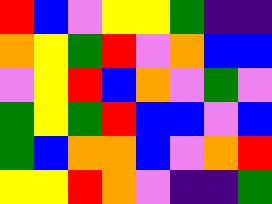[["red", "blue", "violet", "yellow", "yellow", "green", "indigo", "indigo"], ["orange", "yellow", "green", "red", "violet", "orange", "blue", "blue"], ["violet", "yellow", "red", "blue", "orange", "violet", "green", "violet"], ["green", "yellow", "green", "red", "blue", "blue", "violet", "blue"], ["green", "blue", "orange", "orange", "blue", "violet", "orange", "red"], ["yellow", "yellow", "red", "orange", "violet", "indigo", "indigo", "green"]]